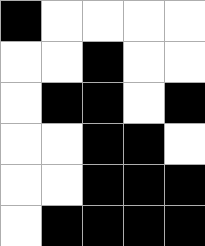[["black", "white", "white", "white", "white"], ["white", "white", "black", "white", "white"], ["white", "black", "black", "white", "black"], ["white", "white", "black", "black", "white"], ["white", "white", "black", "black", "black"], ["white", "black", "black", "black", "black"]]